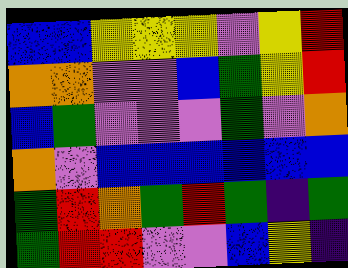[["blue", "blue", "yellow", "yellow", "yellow", "violet", "yellow", "red"], ["orange", "orange", "violet", "violet", "blue", "green", "yellow", "red"], ["blue", "green", "violet", "violet", "violet", "green", "violet", "orange"], ["orange", "violet", "blue", "blue", "blue", "blue", "blue", "blue"], ["green", "red", "orange", "green", "red", "green", "indigo", "green"], ["green", "red", "red", "violet", "violet", "blue", "yellow", "indigo"]]